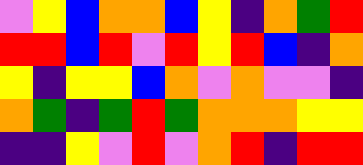[["violet", "yellow", "blue", "orange", "orange", "blue", "yellow", "indigo", "orange", "green", "red"], ["red", "red", "blue", "red", "violet", "red", "yellow", "red", "blue", "indigo", "orange"], ["yellow", "indigo", "yellow", "yellow", "blue", "orange", "violet", "orange", "violet", "violet", "indigo"], ["orange", "green", "indigo", "green", "red", "green", "orange", "orange", "orange", "yellow", "yellow"], ["indigo", "indigo", "yellow", "violet", "red", "violet", "orange", "red", "indigo", "red", "red"]]